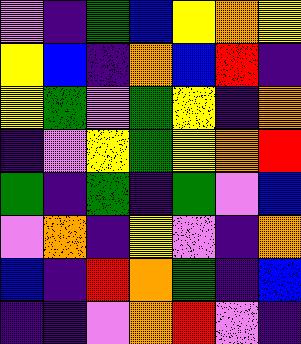[["violet", "indigo", "green", "blue", "yellow", "orange", "yellow"], ["yellow", "blue", "indigo", "orange", "blue", "red", "indigo"], ["yellow", "green", "violet", "green", "yellow", "indigo", "orange"], ["indigo", "violet", "yellow", "green", "yellow", "orange", "red"], ["green", "indigo", "green", "indigo", "green", "violet", "blue"], ["violet", "orange", "indigo", "yellow", "violet", "indigo", "orange"], ["blue", "indigo", "red", "orange", "green", "indigo", "blue"], ["indigo", "indigo", "violet", "orange", "red", "violet", "indigo"]]